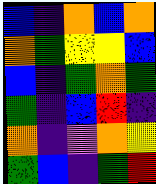[["blue", "indigo", "orange", "blue", "orange"], ["orange", "green", "yellow", "yellow", "blue"], ["blue", "indigo", "green", "orange", "green"], ["green", "indigo", "blue", "red", "indigo"], ["orange", "indigo", "violet", "orange", "yellow"], ["green", "blue", "indigo", "green", "red"]]